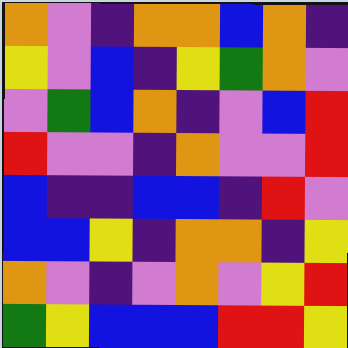[["orange", "violet", "indigo", "orange", "orange", "blue", "orange", "indigo"], ["yellow", "violet", "blue", "indigo", "yellow", "green", "orange", "violet"], ["violet", "green", "blue", "orange", "indigo", "violet", "blue", "red"], ["red", "violet", "violet", "indigo", "orange", "violet", "violet", "red"], ["blue", "indigo", "indigo", "blue", "blue", "indigo", "red", "violet"], ["blue", "blue", "yellow", "indigo", "orange", "orange", "indigo", "yellow"], ["orange", "violet", "indigo", "violet", "orange", "violet", "yellow", "red"], ["green", "yellow", "blue", "blue", "blue", "red", "red", "yellow"]]